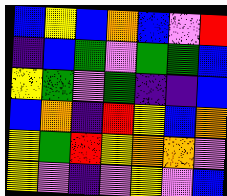[["blue", "yellow", "blue", "orange", "blue", "violet", "red"], ["indigo", "blue", "green", "violet", "green", "green", "blue"], ["yellow", "green", "violet", "green", "indigo", "indigo", "blue"], ["blue", "orange", "indigo", "red", "yellow", "blue", "orange"], ["yellow", "green", "red", "yellow", "orange", "orange", "violet"], ["yellow", "violet", "indigo", "violet", "yellow", "violet", "blue"]]